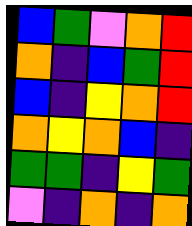[["blue", "green", "violet", "orange", "red"], ["orange", "indigo", "blue", "green", "red"], ["blue", "indigo", "yellow", "orange", "red"], ["orange", "yellow", "orange", "blue", "indigo"], ["green", "green", "indigo", "yellow", "green"], ["violet", "indigo", "orange", "indigo", "orange"]]